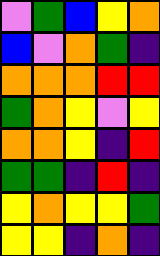[["violet", "green", "blue", "yellow", "orange"], ["blue", "violet", "orange", "green", "indigo"], ["orange", "orange", "orange", "red", "red"], ["green", "orange", "yellow", "violet", "yellow"], ["orange", "orange", "yellow", "indigo", "red"], ["green", "green", "indigo", "red", "indigo"], ["yellow", "orange", "yellow", "yellow", "green"], ["yellow", "yellow", "indigo", "orange", "indigo"]]